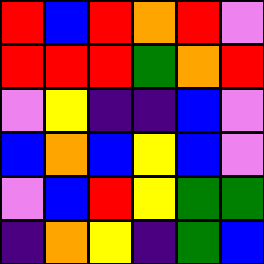[["red", "blue", "red", "orange", "red", "violet"], ["red", "red", "red", "green", "orange", "red"], ["violet", "yellow", "indigo", "indigo", "blue", "violet"], ["blue", "orange", "blue", "yellow", "blue", "violet"], ["violet", "blue", "red", "yellow", "green", "green"], ["indigo", "orange", "yellow", "indigo", "green", "blue"]]